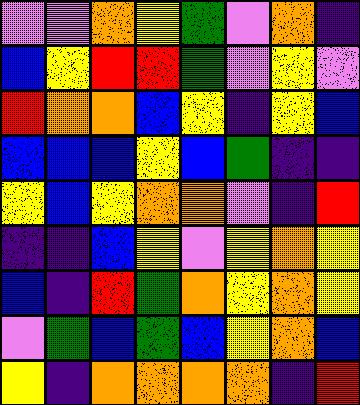[["violet", "violet", "orange", "yellow", "green", "violet", "orange", "indigo"], ["blue", "yellow", "red", "red", "green", "violet", "yellow", "violet"], ["red", "orange", "orange", "blue", "yellow", "indigo", "yellow", "blue"], ["blue", "blue", "blue", "yellow", "blue", "green", "indigo", "indigo"], ["yellow", "blue", "yellow", "orange", "orange", "violet", "indigo", "red"], ["indigo", "indigo", "blue", "yellow", "violet", "yellow", "orange", "yellow"], ["blue", "indigo", "red", "green", "orange", "yellow", "orange", "yellow"], ["violet", "green", "blue", "green", "blue", "yellow", "orange", "blue"], ["yellow", "indigo", "orange", "orange", "orange", "orange", "indigo", "red"]]